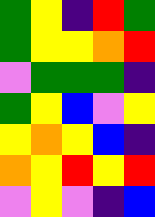[["green", "yellow", "indigo", "red", "green"], ["green", "yellow", "yellow", "orange", "red"], ["violet", "green", "green", "green", "indigo"], ["green", "yellow", "blue", "violet", "yellow"], ["yellow", "orange", "yellow", "blue", "indigo"], ["orange", "yellow", "red", "yellow", "red"], ["violet", "yellow", "violet", "indigo", "blue"]]